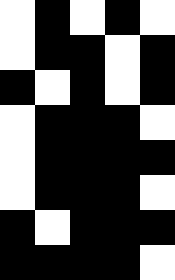[["white", "black", "white", "black", "white"], ["white", "black", "black", "white", "black"], ["black", "white", "black", "white", "black"], ["white", "black", "black", "black", "white"], ["white", "black", "black", "black", "black"], ["white", "black", "black", "black", "white"], ["black", "white", "black", "black", "black"], ["black", "black", "black", "black", "white"]]